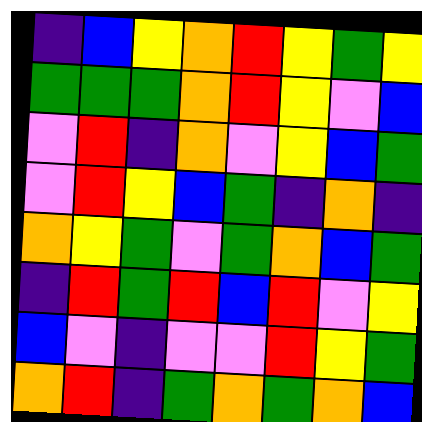[["indigo", "blue", "yellow", "orange", "red", "yellow", "green", "yellow"], ["green", "green", "green", "orange", "red", "yellow", "violet", "blue"], ["violet", "red", "indigo", "orange", "violet", "yellow", "blue", "green"], ["violet", "red", "yellow", "blue", "green", "indigo", "orange", "indigo"], ["orange", "yellow", "green", "violet", "green", "orange", "blue", "green"], ["indigo", "red", "green", "red", "blue", "red", "violet", "yellow"], ["blue", "violet", "indigo", "violet", "violet", "red", "yellow", "green"], ["orange", "red", "indigo", "green", "orange", "green", "orange", "blue"]]